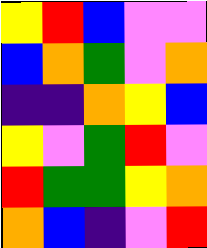[["yellow", "red", "blue", "violet", "violet"], ["blue", "orange", "green", "violet", "orange"], ["indigo", "indigo", "orange", "yellow", "blue"], ["yellow", "violet", "green", "red", "violet"], ["red", "green", "green", "yellow", "orange"], ["orange", "blue", "indigo", "violet", "red"]]